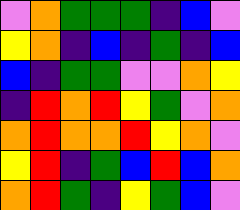[["violet", "orange", "green", "green", "green", "indigo", "blue", "violet"], ["yellow", "orange", "indigo", "blue", "indigo", "green", "indigo", "blue"], ["blue", "indigo", "green", "green", "violet", "violet", "orange", "yellow"], ["indigo", "red", "orange", "red", "yellow", "green", "violet", "orange"], ["orange", "red", "orange", "orange", "red", "yellow", "orange", "violet"], ["yellow", "red", "indigo", "green", "blue", "red", "blue", "orange"], ["orange", "red", "green", "indigo", "yellow", "green", "blue", "violet"]]